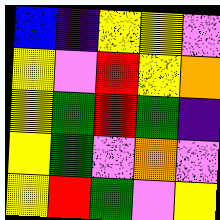[["blue", "indigo", "yellow", "yellow", "violet"], ["yellow", "violet", "red", "yellow", "orange"], ["yellow", "green", "red", "green", "indigo"], ["yellow", "green", "violet", "orange", "violet"], ["yellow", "red", "green", "violet", "yellow"]]